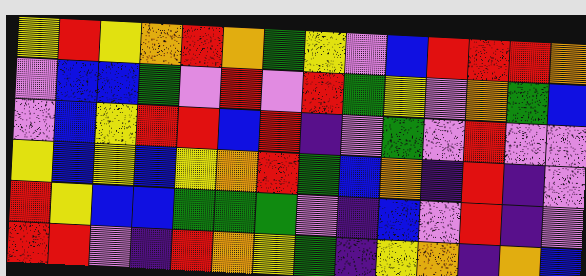[["yellow", "red", "yellow", "orange", "red", "orange", "green", "yellow", "violet", "blue", "red", "red", "red", "orange"], ["violet", "blue", "blue", "green", "violet", "red", "violet", "red", "green", "yellow", "violet", "orange", "green", "blue"], ["violet", "blue", "yellow", "red", "red", "blue", "red", "indigo", "violet", "green", "violet", "red", "violet", "violet"], ["yellow", "blue", "yellow", "blue", "yellow", "orange", "red", "green", "blue", "orange", "indigo", "red", "indigo", "violet"], ["red", "yellow", "blue", "blue", "green", "green", "green", "violet", "indigo", "blue", "violet", "red", "indigo", "violet"], ["red", "red", "violet", "indigo", "red", "orange", "yellow", "green", "indigo", "yellow", "orange", "indigo", "orange", "blue"]]